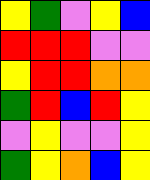[["yellow", "green", "violet", "yellow", "blue"], ["red", "red", "red", "violet", "violet"], ["yellow", "red", "red", "orange", "orange"], ["green", "red", "blue", "red", "yellow"], ["violet", "yellow", "violet", "violet", "yellow"], ["green", "yellow", "orange", "blue", "yellow"]]